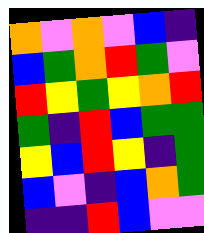[["orange", "violet", "orange", "violet", "blue", "indigo"], ["blue", "green", "orange", "red", "green", "violet"], ["red", "yellow", "green", "yellow", "orange", "red"], ["green", "indigo", "red", "blue", "green", "green"], ["yellow", "blue", "red", "yellow", "indigo", "green"], ["blue", "violet", "indigo", "blue", "orange", "green"], ["indigo", "indigo", "red", "blue", "violet", "violet"]]